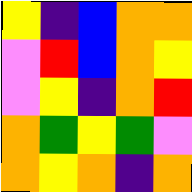[["yellow", "indigo", "blue", "orange", "orange"], ["violet", "red", "blue", "orange", "yellow"], ["violet", "yellow", "indigo", "orange", "red"], ["orange", "green", "yellow", "green", "violet"], ["orange", "yellow", "orange", "indigo", "orange"]]